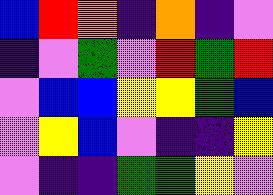[["blue", "red", "orange", "indigo", "orange", "indigo", "violet"], ["indigo", "violet", "green", "violet", "red", "green", "red"], ["violet", "blue", "blue", "yellow", "yellow", "green", "blue"], ["violet", "yellow", "blue", "violet", "indigo", "indigo", "yellow"], ["violet", "indigo", "indigo", "green", "green", "yellow", "violet"]]